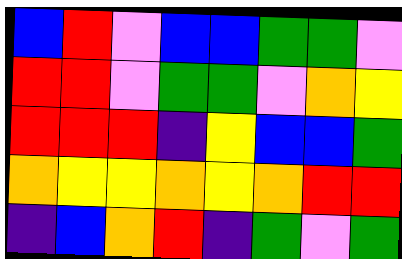[["blue", "red", "violet", "blue", "blue", "green", "green", "violet"], ["red", "red", "violet", "green", "green", "violet", "orange", "yellow"], ["red", "red", "red", "indigo", "yellow", "blue", "blue", "green"], ["orange", "yellow", "yellow", "orange", "yellow", "orange", "red", "red"], ["indigo", "blue", "orange", "red", "indigo", "green", "violet", "green"]]